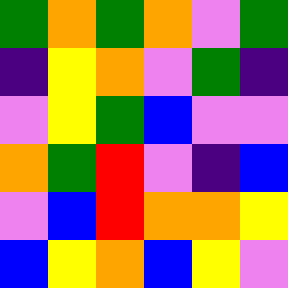[["green", "orange", "green", "orange", "violet", "green"], ["indigo", "yellow", "orange", "violet", "green", "indigo"], ["violet", "yellow", "green", "blue", "violet", "violet"], ["orange", "green", "red", "violet", "indigo", "blue"], ["violet", "blue", "red", "orange", "orange", "yellow"], ["blue", "yellow", "orange", "blue", "yellow", "violet"]]